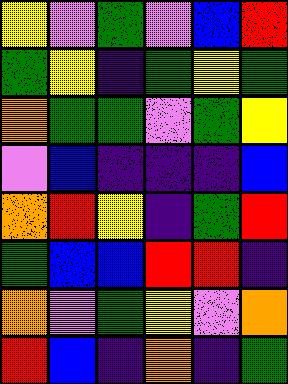[["yellow", "violet", "green", "violet", "blue", "red"], ["green", "yellow", "indigo", "green", "yellow", "green"], ["orange", "green", "green", "violet", "green", "yellow"], ["violet", "blue", "indigo", "indigo", "indigo", "blue"], ["orange", "red", "yellow", "indigo", "green", "red"], ["green", "blue", "blue", "red", "red", "indigo"], ["orange", "violet", "green", "yellow", "violet", "orange"], ["red", "blue", "indigo", "orange", "indigo", "green"]]